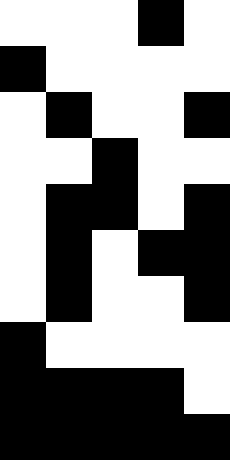[["white", "white", "white", "black", "white"], ["black", "white", "white", "white", "white"], ["white", "black", "white", "white", "black"], ["white", "white", "black", "white", "white"], ["white", "black", "black", "white", "black"], ["white", "black", "white", "black", "black"], ["white", "black", "white", "white", "black"], ["black", "white", "white", "white", "white"], ["black", "black", "black", "black", "white"], ["black", "black", "black", "black", "black"]]